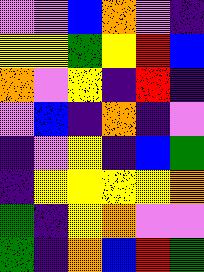[["violet", "violet", "blue", "orange", "violet", "indigo"], ["yellow", "yellow", "green", "yellow", "red", "blue"], ["orange", "violet", "yellow", "indigo", "red", "indigo"], ["violet", "blue", "indigo", "orange", "indigo", "violet"], ["indigo", "violet", "yellow", "indigo", "blue", "green"], ["indigo", "yellow", "yellow", "yellow", "yellow", "orange"], ["green", "indigo", "yellow", "orange", "violet", "violet"], ["green", "indigo", "orange", "blue", "red", "green"]]